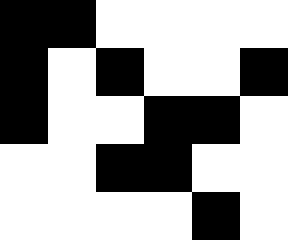[["black", "black", "white", "white", "white", "white"], ["black", "white", "black", "white", "white", "black"], ["black", "white", "white", "black", "black", "white"], ["white", "white", "black", "black", "white", "white"], ["white", "white", "white", "white", "black", "white"]]